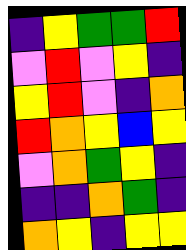[["indigo", "yellow", "green", "green", "red"], ["violet", "red", "violet", "yellow", "indigo"], ["yellow", "red", "violet", "indigo", "orange"], ["red", "orange", "yellow", "blue", "yellow"], ["violet", "orange", "green", "yellow", "indigo"], ["indigo", "indigo", "orange", "green", "indigo"], ["orange", "yellow", "indigo", "yellow", "yellow"]]